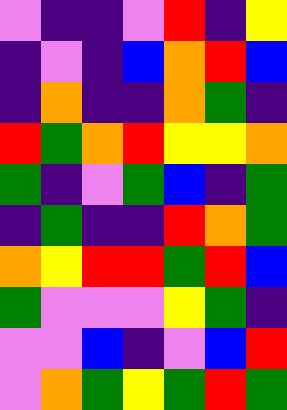[["violet", "indigo", "indigo", "violet", "red", "indigo", "yellow"], ["indigo", "violet", "indigo", "blue", "orange", "red", "blue"], ["indigo", "orange", "indigo", "indigo", "orange", "green", "indigo"], ["red", "green", "orange", "red", "yellow", "yellow", "orange"], ["green", "indigo", "violet", "green", "blue", "indigo", "green"], ["indigo", "green", "indigo", "indigo", "red", "orange", "green"], ["orange", "yellow", "red", "red", "green", "red", "blue"], ["green", "violet", "violet", "violet", "yellow", "green", "indigo"], ["violet", "violet", "blue", "indigo", "violet", "blue", "red"], ["violet", "orange", "green", "yellow", "green", "red", "green"]]